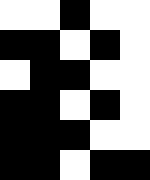[["white", "white", "black", "white", "white"], ["black", "black", "white", "black", "white"], ["white", "black", "black", "white", "white"], ["black", "black", "white", "black", "white"], ["black", "black", "black", "white", "white"], ["black", "black", "white", "black", "black"]]